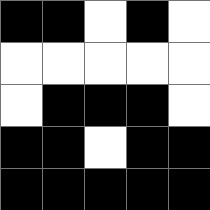[["black", "black", "white", "black", "white"], ["white", "white", "white", "white", "white"], ["white", "black", "black", "black", "white"], ["black", "black", "white", "black", "black"], ["black", "black", "black", "black", "black"]]